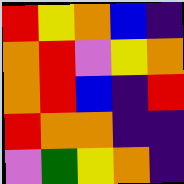[["red", "yellow", "orange", "blue", "indigo"], ["orange", "red", "violet", "yellow", "orange"], ["orange", "red", "blue", "indigo", "red"], ["red", "orange", "orange", "indigo", "indigo"], ["violet", "green", "yellow", "orange", "indigo"]]